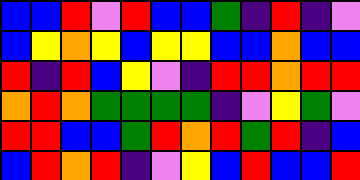[["blue", "blue", "red", "violet", "red", "blue", "blue", "green", "indigo", "red", "indigo", "violet"], ["blue", "yellow", "orange", "yellow", "blue", "yellow", "yellow", "blue", "blue", "orange", "blue", "blue"], ["red", "indigo", "red", "blue", "yellow", "violet", "indigo", "red", "red", "orange", "red", "red"], ["orange", "red", "orange", "green", "green", "green", "green", "indigo", "violet", "yellow", "green", "violet"], ["red", "red", "blue", "blue", "green", "red", "orange", "red", "green", "red", "indigo", "blue"], ["blue", "red", "orange", "red", "indigo", "violet", "yellow", "blue", "red", "blue", "blue", "red"]]